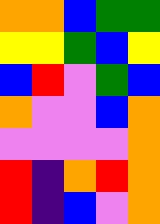[["orange", "orange", "blue", "green", "green"], ["yellow", "yellow", "green", "blue", "yellow"], ["blue", "red", "violet", "green", "blue"], ["orange", "violet", "violet", "blue", "orange"], ["violet", "violet", "violet", "violet", "orange"], ["red", "indigo", "orange", "red", "orange"], ["red", "indigo", "blue", "violet", "orange"]]